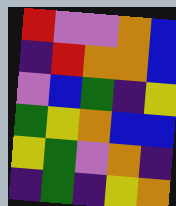[["red", "violet", "violet", "orange", "blue"], ["indigo", "red", "orange", "orange", "blue"], ["violet", "blue", "green", "indigo", "yellow"], ["green", "yellow", "orange", "blue", "blue"], ["yellow", "green", "violet", "orange", "indigo"], ["indigo", "green", "indigo", "yellow", "orange"]]